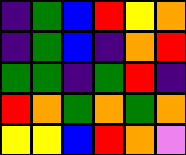[["indigo", "green", "blue", "red", "yellow", "orange"], ["indigo", "green", "blue", "indigo", "orange", "red"], ["green", "green", "indigo", "green", "red", "indigo"], ["red", "orange", "green", "orange", "green", "orange"], ["yellow", "yellow", "blue", "red", "orange", "violet"]]